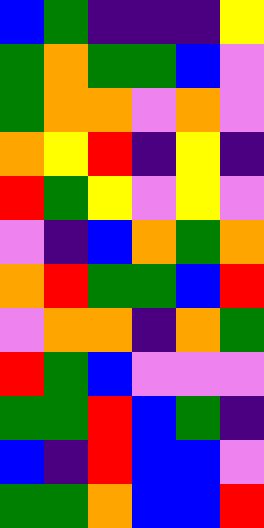[["blue", "green", "indigo", "indigo", "indigo", "yellow"], ["green", "orange", "green", "green", "blue", "violet"], ["green", "orange", "orange", "violet", "orange", "violet"], ["orange", "yellow", "red", "indigo", "yellow", "indigo"], ["red", "green", "yellow", "violet", "yellow", "violet"], ["violet", "indigo", "blue", "orange", "green", "orange"], ["orange", "red", "green", "green", "blue", "red"], ["violet", "orange", "orange", "indigo", "orange", "green"], ["red", "green", "blue", "violet", "violet", "violet"], ["green", "green", "red", "blue", "green", "indigo"], ["blue", "indigo", "red", "blue", "blue", "violet"], ["green", "green", "orange", "blue", "blue", "red"]]